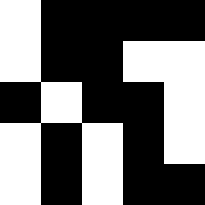[["white", "black", "black", "black", "black"], ["white", "black", "black", "white", "white"], ["black", "white", "black", "black", "white"], ["white", "black", "white", "black", "white"], ["white", "black", "white", "black", "black"]]